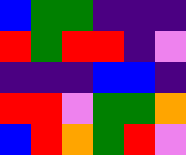[["blue", "green", "green", "indigo", "indigo", "indigo"], ["red", "green", "red", "red", "indigo", "violet"], ["indigo", "indigo", "indigo", "blue", "blue", "indigo"], ["red", "red", "violet", "green", "green", "orange"], ["blue", "red", "orange", "green", "red", "violet"]]